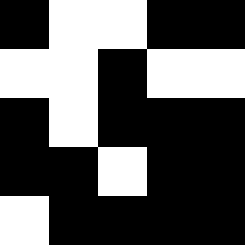[["black", "white", "white", "black", "black"], ["white", "white", "black", "white", "white"], ["black", "white", "black", "black", "black"], ["black", "black", "white", "black", "black"], ["white", "black", "black", "black", "black"]]